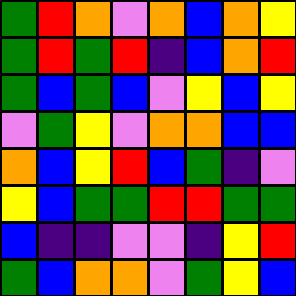[["green", "red", "orange", "violet", "orange", "blue", "orange", "yellow"], ["green", "red", "green", "red", "indigo", "blue", "orange", "red"], ["green", "blue", "green", "blue", "violet", "yellow", "blue", "yellow"], ["violet", "green", "yellow", "violet", "orange", "orange", "blue", "blue"], ["orange", "blue", "yellow", "red", "blue", "green", "indigo", "violet"], ["yellow", "blue", "green", "green", "red", "red", "green", "green"], ["blue", "indigo", "indigo", "violet", "violet", "indigo", "yellow", "red"], ["green", "blue", "orange", "orange", "violet", "green", "yellow", "blue"]]